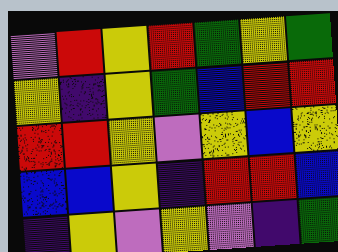[["violet", "red", "yellow", "red", "green", "yellow", "green"], ["yellow", "indigo", "yellow", "green", "blue", "red", "red"], ["red", "red", "yellow", "violet", "yellow", "blue", "yellow"], ["blue", "blue", "yellow", "indigo", "red", "red", "blue"], ["indigo", "yellow", "violet", "yellow", "violet", "indigo", "green"]]